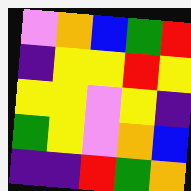[["violet", "orange", "blue", "green", "red"], ["indigo", "yellow", "yellow", "red", "yellow"], ["yellow", "yellow", "violet", "yellow", "indigo"], ["green", "yellow", "violet", "orange", "blue"], ["indigo", "indigo", "red", "green", "orange"]]